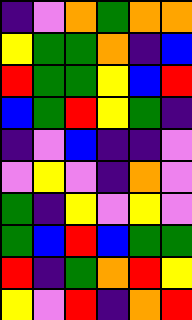[["indigo", "violet", "orange", "green", "orange", "orange"], ["yellow", "green", "green", "orange", "indigo", "blue"], ["red", "green", "green", "yellow", "blue", "red"], ["blue", "green", "red", "yellow", "green", "indigo"], ["indigo", "violet", "blue", "indigo", "indigo", "violet"], ["violet", "yellow", "violet", "indigo", "orange", "violet"], ["green", "indigo", "yellow", "violet", "yellow", "violet"], ["green", "blue", "red", "blue", "green", "green"], ["red", "indigo", "green", "orange", "red", "yellow"], ["yellow", "violet", "red", "indigo", "orange", "red"]]